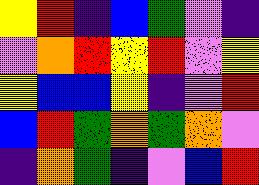[["yellow", "red", "indigo", "blue", "green", "violet", "indigo"], ["violet", "orange", "red", "yellow", "red", "violet", "yellow"], ["yellow", "blue", "blue", "yellow", "indigo", "violet", "red"], ["blue", "red", "green", "orange", "green", "orange", "violet"], ["indigo", "orange", "green", "indigo", "violet", "blue", "red"]]